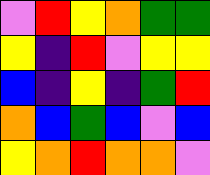[["violet", "red", "yellow", "orange", "green", "green"], ["yellow", "indigo", "red", "violet", "yellow", "yellow"], ["blue", "indigo", "yellow", "indigo", "green", "red"], ["orange", "blue", "green", "blue", "violet", "blue"], ["yellow", "orange", "red", "orange", "orange", "violet"]]